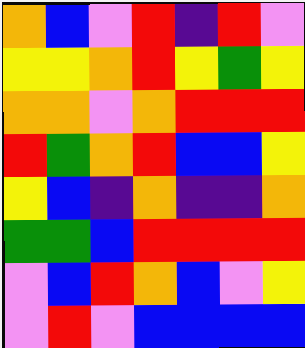[["orange", "blue", "violet", "red", "indigo", "red", "violet"], ["yellow", "yellow", "orange", "red", "yellow", "green", "yellow"], ["orange", "orange", "violet", "orange", "red", "red", "red"], ["red", "green", "orange", "red", "blue", "blue", "yellow"], ["yellow", "blue", "indigo", "orange", "indigo", "indigo", "orange"], ["green", "green", "blue", "red", "red", "red", "red"], ["violet", "blue", "red", "orange", "blue", "violet", "yellow"], ["violet", "red", "violet", "blue", "blue", "blue", "blue"]]